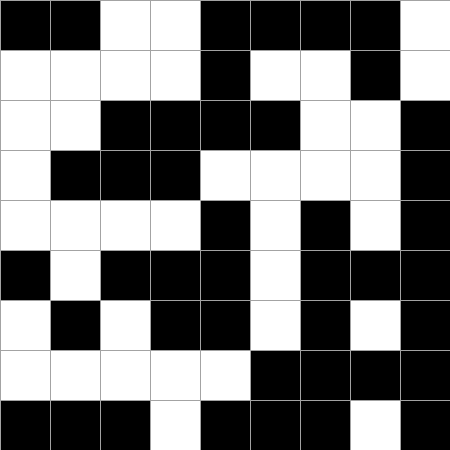[["black", "black", "white", "white", "black", "black", "black", "black", "white"], ["white", "white", "white", "white", "black", "white", "white", "black", "white"], ["white", "white", "black", "black", "black", "black", "white", "white", "black"], ["white", "black", "black", "black", "white", "white", "white", "white", "black"], ["white", "white", "white", "white", "black", "white", "black", "white", "black"], ["black", "white", "black", "black", "black", "white", "black", "black", "black"], ["white", "black", "white", "black", "black", "white", "black", "white", "black"], ["white", "white", "white", "white", "white", "black", "black", "black", "black"], ["black", "black", "black", "white", "black", "black", "black", "white", "black"]]